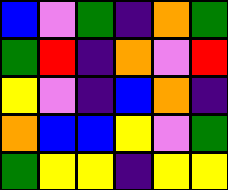[["blue", "violet", "green", "indigo", "orange", "green"], ["green", "red", "indigo", "orange", "violet", "red"], ["yellow", "violet", "indigo", "blue", "orange", "indigo"], ["orange", "blue", "blue", "yellow", "violet", "green"], ["green", "yellow", "yellow", "indigo", "yellow", "yellow"]]